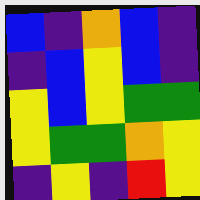[["blue", "indigo", "orange", "blue", "indigo"], ["indigo", "blue", "yellow", "blue", "indigo"], ["yellow", "blue", "yellow", "green", "green"], ["yellow", "green", "green", "orange", "yellow"], ["indigo", "yellow", "indigo", "red", "yellow"]]